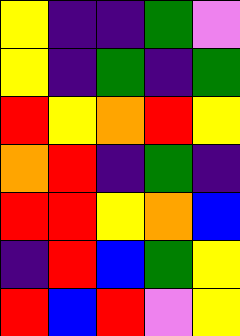[["yellow", "indigo", "indigo", "green", "violet"], ["yellow", "indigo", "green", "indigo", "green"], ["red", "yellow", "orange", "red", "yellow"], ["orange", "red", "indigo", "green", "indigo"], ["red", "red", "yellow", "orange", "blue"], ["indigo", "red", "blue", "green", "yellow"], ["red", "blue", "red", "violet", "yellow"]]